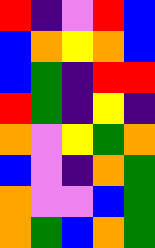[["red", "indigo", "violet", "red", "blue"], ["blue", "orange", "yellow", "orange", "blue"], ["blue", "green", "indigo", "red", "red"], ["red", "green", "indigo", "yellow", "indigo"], ["orange", "violet", "yellow", "green", "orange"], ["blue", "violet", "indigo", "orange", "green"], ["orange", "violet", "violet", "blue", "green"], ["orange", "green", "blue", "orange", "green"]]